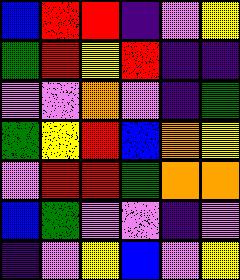[["blue", "red", "red", "indigo", "violet", "yellow"], ["green", "red", "yellow", "red", "indigo", "indigo"], ["violet", "violet", "orange", "violet", "indigo", "green"], ["green", "yellow", "red", "blue", "orange", "yellow"], ["violet", "red", "red", "green", "orange", "orange"], ["blue", "green", "violet", "violet", "indigo", "violet"], ["indigo", "violet", "yellow", "blue", "violet", "yellow"]]